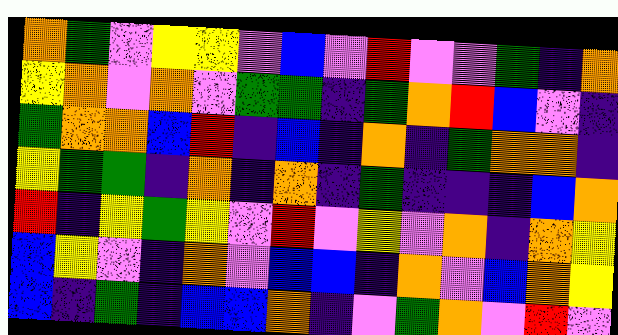[["orange", "green", "violet", "yellow", "yellow", "violet", "blue", "violet", "red", "violet", "violet", "green", "indigo", "orange"], ["yellow", "orange", "violet", "orange", "violet", "green", "green", "indigo", "green", "orange", "red", "blue", "violet", "indigo"], ["green", "orange", "orange", "blue", "red", "indigo", "blue", "indigo", "orange", "indigo", "green", "orange", "orange", "indigo"], ["yellow", "green", "green", "indigo", "orange", "indigo", "orange", "indigo", "green", "indigo", "indigo", "indigo", "blue", "orange"], ["red", "indigo", "yellow", "green", "yellow", "violet", "red", "violet", "yellow", "violet", "orange", "indigo", "orange", "yellow"], ["blue", "yellow", "violet", "indigo", "orange", "violet", "blue", "blue", "indigo", "orange", "violet", "blue", "orange", "yellow"], ["blue", "indigo", "green", "indigo", "blue", "blue", "orange", "indigo", "violet", "green", "orange", "violet", "red", "violet"]]